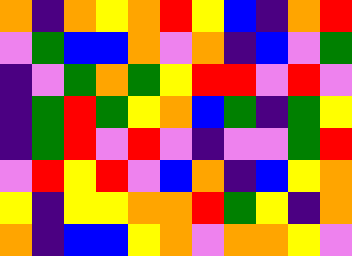[["orange", "indigo", "orange", "yellow", "orange", "red", "yellow", "blue", "indigo", "orange", "red"], ["violet", "green", "blue", "blue", "orange", "violet", "orange", "indigo", "blue", "violet", "green"], ["indigo", "violet", "green", "orange", "green", "yellow", "red", "red", "violet", "red", "violet"], ["indigo", "green", "red", "green", "yellow", "orange", "blue", "green", "indigo", "green", "yellow"], ["indigo", "green", "red", "violet", "red", "violet", "indigo", "violet", "violet", "green", "red"], ["violet", "red", "yellow", "red", "violet", "blue", "orange", "indigo", "blue", "yellow", "orange"], ["yellow", "indigo", "yellow", "yellow", "orange", "orange", "red", "green", "yellow", "indigo", "orange"], ["orange", "indigo", "blue", "blue", "yellow", "orange", "violet", "orange", "orange", "yellow", "violet"]]